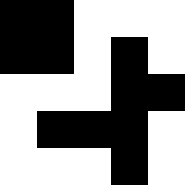[["black", "black", "white", "white", "white"], ["black", "black", "white", "black", "white"], ["white", "white", "white", "black", "black"], ["white", "black", "black", "black", "white"], ["white", "white", "white", "black", "white"]]